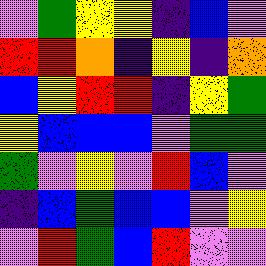[["violet", "green", "yellow", "yellow", "indigo", "blue", "violet"], ["red", "red", "orange", "indigo", "yellow", "indigo", "orange"], ["blue", "yellow", "red", "red", "indigo", "yellow", "green"], ["yellow", "blue", "blue", "blue", "violet", "green", "green"], ["green", "violet", "yellow", "violet", "red", "blue", "violet"], ["indigo", "blue", "green", "blue", "blue", "violet", "yellow"], ["violet", "red", "green", "blue", "red", "violet", "violet"]]